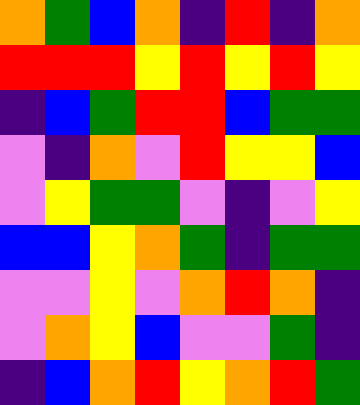[["orange", "green", "blue", "orange", "indigo", "red", "indigo", "orange"], ["red", "red", "red", "yellow", "red", "yellow", "red", "yellow"], ["indigo", "blue", "green", "red", "red", "blue", "green", "green"], ["violet", "indigo", "orange", "violet", "red", "yellow", "yellow", "blue"], ["violet", "yellow", "green", "green", "violet", "indigo", "violet", "yellow"], ["blue", "blue", "yellow", "orange", "green", "indigo", "green", "green"], ["violet", "violet", "yellow", "violet", "orange", "red", "orange", "indigo"], ["violet", "orange", "yellow", "blue", "violet", "violet", "green", "indigo"], ["indigo", "blue", "orange", "red", "yellow", "orange", "red", "green"]]